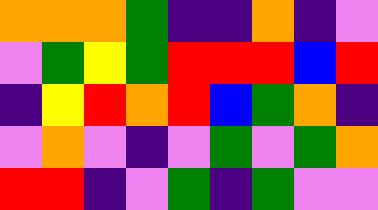[["orange", "orange", "orange", "green", "indigo", "indigo", "orange", "indigo", "violet"], ["violet", "green", "yellow", "green", "red", "red", "red", "blue", "red"], ["indigo", "yellow", "red", "orange", "red", "blue", "green", "orange", "indigo"], ["violet", "orange", "violet", "indigo", "violet", "green", "violet", "green", "orange"], ["red", "red", "indigo", "violet", "green", "indigo", "green", "violet", "violet"]]